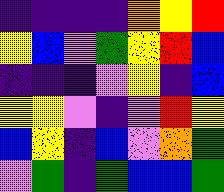[["indigo", "indigo", "indigo", "indigo", "orange", "yellow", "red"], ["yellow", "blue", "violet", "green", "yellow", "red", "blue"], ["indigo", "indigo", "indigo", "violet", "yellow", "indigo", "blue"], ["yellow", "yellow", "violet", "indigo", "violet", "red", "yellow"], ["blue", "yellow", "indigo", "blue", "violet", "orange", "green"], ["violet", "green", "indigo", "green", "blue", "blue", "green"]]